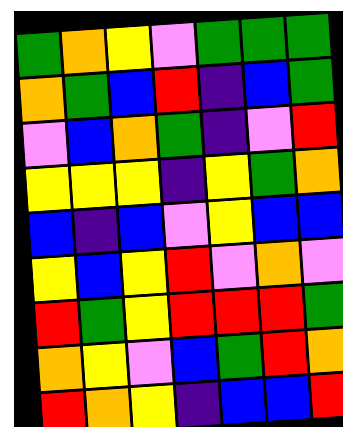[["green", "orange", "yellow", "violet", "green", "green", "green"], ["orange", "green", "blue", "red", "indigo", "blue", "green"], ["violet", "blue", "orange", "green", "indigo", "violet", "red"], ["yellow", "yellow", "yellow", "indigo", "yellow", "green", "orange"], ["blue", "indigo", "blue", "violet", "yellow", "blue", "blue"], ["yellow", "blue", "yellow", "red", "violet", "orange", "violet"], ["red", "green", "yellow", "red", "red", "red", "green"], ["orange", "yellow", "violet", "blue", "green", "red", "orange"], ["red", "orange", "yellow", "indigo", "blue", "blue", "red"]]